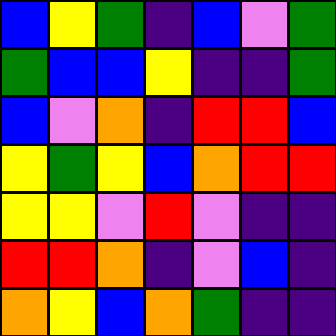[["blue", "yellow", "green", "indigo", "blue", "violet", "green"], ["green", "blue", "blue", "yellow", "indigo", "indigo", "green"], ["blue", "violet", "orange", "indigo", "red", "red", "blue"], ["yellow", "green", "yellow", "blue", "orange", "red", "red"], ["yellow", "yellow", "violet", "red", "violet", "indigo", "indigo"], ["red", "red", "orange", "indigo", "violet", "blue", "indigo"], ["orange", "yellow", "blue", "orange", "green", "indigo", "indigo"]]